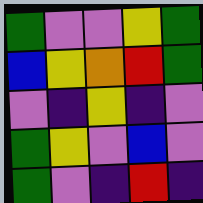[["green", "violet", "violet", "yellow", "green"], ["blue", "yellow", "orange", "red", "green"], ["violet", "indigo", "yellow", "indigo", "violet"], ["green", "yellow", "violet", "blue", "violet"], ["green", "violet", "indigo", "red", "indigo"]]